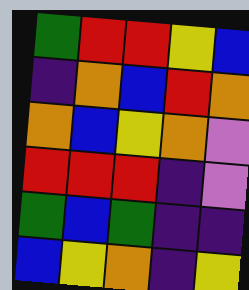[["green", "red", "red", "yellow", "blue"], ["indigo", "orange", "blue", "red", "orange"], ["orange", "blue", "yellow", "orange", "violet"], ["red", "red", "red", "indigo", "violet"], ["green", "blue", "green", "indigo", "indigo"], ["blue", "yellow", "orange", "indigo", "yellow"]]